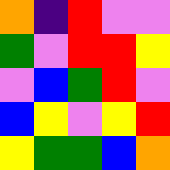[["orange", "indigo", "red", "violet", "violet"], ["green", "violet", "red", "red", "yellow"], ["violet", "blue", "green", "red", "violet"], ["blue", "yellow", "violet", "yellow", "red"], ["yellow", "green", "green", "blue", "orange"]]